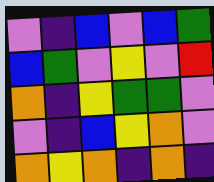[["violet", "indigo", "blue", "violet", "blue", "green"], ["blue", "green", "violet", "yellow", "violet", "red"], ["orange", "indigo", "yellow", "green", "green", "violet"], ["violet", "indigo", "blue", "yellow", "orange", "violet"], ["orange", "yellow", "orange", "indigo", "orange", "indigo"]]